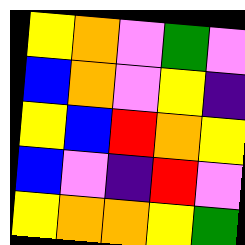[["yellow", "orange", "violet", "green", "violet"], ["blue", "orange", "violet", "yellow", "indigo"], ["yellow", "blue", "red", "orange", "yellow"], ["blue", "violet", "indigo", "red", "violet"], ["yellow", "orange", "orange", "yellow", "green"]]